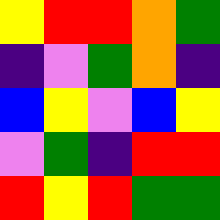[["yellow", "red", "red", "orange", "green"], ["indigo", "violet", "green", "orange", "indigo"], ["blue", "yellow", "violet", "blue", "yellow"], ["violet", "green", "indigo", "red", "red"], ["red", "yellow", "red", "green", "green"]]